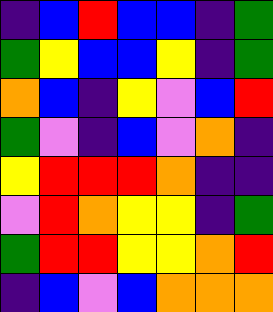[["indigo", "blue", "red", "blue", "blue", "indigo", "green"], ["green", "yellow", "blue", "blue", "yellow", "indigo", "green"], ["orange", "blue", "indigo", "yellow", "violet", "blue", "red"], ["green", "violet", "indigo", "blue", "violet", "orange", "indigo"], ["yellow", "red", "red", "red", "orange", "indigo", "indigo"], ["violet", "red", "orange", "yellow", "yellow", "indigo", "green"], ["green", "red", "red", "yellow", "yellow", "orange", "red"], ["indigo", "blue", "violet", "blue", "orange", "orange", "orange"]]